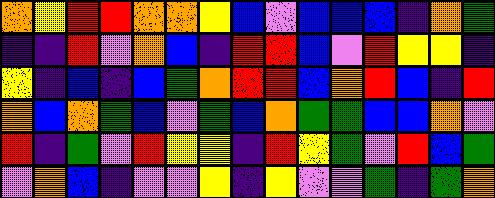[["orange", "yellow", "red", "red", "orange", "orange", "yellow", "blue", "violet", "blue", "blue", "blue", "indigo", "orange", "green"], ["indigo", "indigo", "red", "violet", "orange", "blue", "indigo", "red", "red", "blue", "violet", "red", "yellow", "yellow", "indigo"], ["yellow", "indigo", "blue", "indigo", "blue", "green", "orange", "red", "red", "blue", "orange", "red", "blue", "indigo", "red"], ["orange", "blue", "orange", "green", "blue", "violet", "green", "blue", "orange", "green", "green", "blue", "blue", "orange", "violet"], ["red", "indigo", "green", "violet", "red", "yellow", "yellow", "indigo", "red", "yellow", "green", "violet", "red", "blue", "green"], ["violet", "orange", "blue", "indigo", "violet", "violet", "yellow", "indigo", "yellow", "violet", "violet", "green", "indigo", "green", "orange"]]